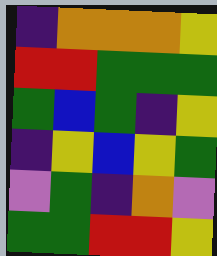[["indigo", "orange", "orange", "orange", "yellow"], ["red", "red", "green", "green", "green"], ["green", "blue", "green", "indigo", "yellow"], ["indigo", "yellow", "blue", "yellow", "green"], ["violet", "green", "indigo", "orange", "violet"], ["green", "green", "red", "red", "yellow"]]